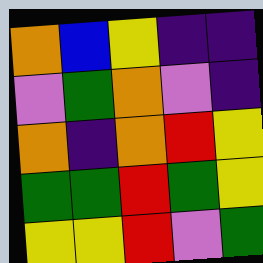[["orange", "blue", "yellow", "indigo", "indigo"], ["violet", "green", "orange", "violet", "indigo"], ["orange", "indigo", "orange", "red", "yellow"], ["green", "green", "red", "green", "yellow"], ["yellow", "yellow", "red", "violet", "green"]]